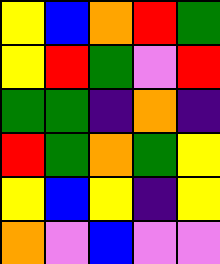[["yellow", "blue", "orange", "red", "green"], ["yellow", "red", "green", "violet", "red"], ["green", "green", "indigo", "orange", "indigo"], ["red", "green", "orange", "green", "yellow"], ["yellow", "blue", "yellow", "indigo", "yellow"], ["orange", "violet", "blue", "violet", "violet"]]